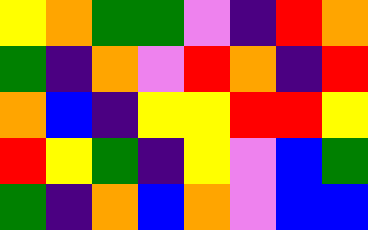[["yellow", "orange", "green", "green", "violet", "indigo", "red", "orange"], ["green", "indigo", "orange", "violet", "red", "orange", "indigo", "red"], ["orange", "blue", "indigo", "yellow", "yellow", "red", "red", "yellow"], ["red", "yellow", "green", "indigo", "yellow", "violet", "blue", "green"], ["green", "indigo", "orange", "blue", "orange", "violet", "blue", "blue"]]